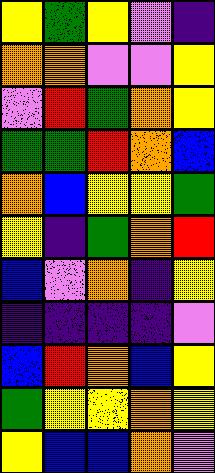[["yellow", "green", "yellow", "violet", "indigo"], ["orange", "orange", "violet", "violet", "yellow"], ["violet", "red", "green", "orange", "yellow"], ["green", "green", "red", "orange", "blue"], ["orange", "blue", "yellow", "yellow", "green"], ["yellow", "indigo", "green", "orange", "red"], ["blue", "violet", "orange", "indigo", "yellow"], ["indigo", "indigo", "indigo", "indigo", "violet"], ["blue", "red", "orange", "blue", "yellow"], ["green", "yellow", "yellow", "orange", "yellow"], ["yellow", "blue", "blue", "orange", "violet"]]